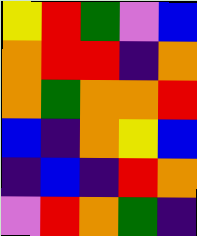[["yellow", "red", "green", "violet", "blue"], ["orange", "red", "red", "indigo", "orange"], ["orange", "green", "orange", "orange", "red"], ["blue", "indigo", "orange", "yellow", "blue"], ["indigo", "blue", "indigo", "red", "orange"], ["violet", "red", "orange", "green", "indigo"]]